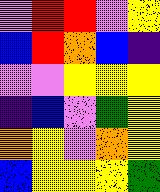[["violet", "red", "red", "violet", "yellow"], ["blue", "red", "orange", "blue", "indigo"], ["violet", "violet", "yellow", "yellow", "yellow"], ["indigo", "blue", "violet", "green", "yellow"], ["orange", "yellow", "violet", "orange", "yellow"], ["blue", "yellow", "yellow", "yellow", "green"]]